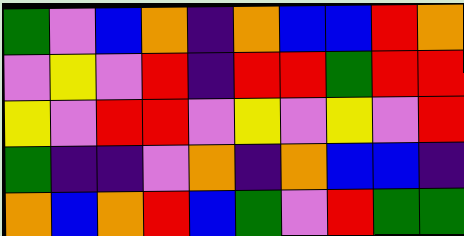[["green", "violet", "blue", "orange", "indigo", "orange", "blue", "blue", "red", "orange"], ["violet", "yellow", "violet", "red", "indigo", "red", "red", "green", "red", "red"], ["yellow", "violet", "red", "red", "violet", "yellow", "violet", "yellow", "violet", "red"], ["green", "indigo", "indigo", "violet", "orange", "indigo", "orange", "blue", "blue", "indigo"], ["orange", "blue", "orange", "red", "blue", "green", "violet", "red", "green", "green"]]